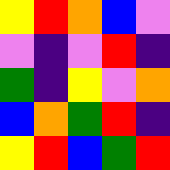[["yellow", "red", "orange", "blue", "violet"], ["violet", "indigo", "violet", "red", "indigo"], ["green", "indigo", "yellow", "violet", "orange"], ["blue", "orange", "green", "red", "indigo"], ["yellow", "red", "blue", "green", "red"]]